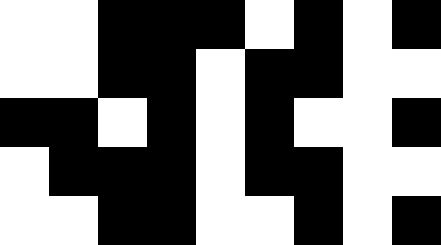[["white", "white", "black", "black", "black", "white", "black", "white", "black"], ["white", "white", "black", "black", "white", "black", "black", "white", "white"], ["black", "black", "white", "black", "white", "black", "white", "white", "black"], ["white", "black", "black", "black", "white", "black", "black", "white", "white"], ["white", "white", "black", "black", "white", "white", "black", "white", "black"]]